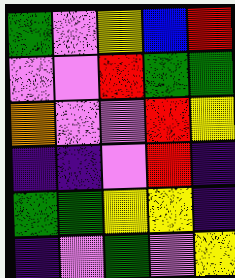[["green", "violet", "yellow", "blue", "red"], ["violet", "violet", "red", "green", "green"], ["orange", "violet", "violet", "red", "yellow"], ["indigo", "indigo", "violet", "red", "indigo"], ["green", "green", "yellow", "yellow", "indigo"], ["indigo", "violet", "green", "violet", "yellow"]]